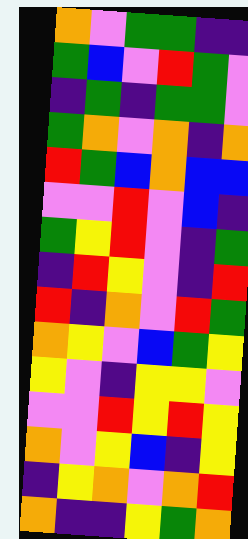[["orange", "violet", "green", "green", "indigo", "indigo"], ["green", "blue", "violet", "red", "green", "violet"], ["indigo", "green", "indigo", "green", "green", "violet"], ["green", "orange", "violet", "orange", "indigo", "orange"], ["red", "green", "blue", "orange", "blue", "blue"], ["violet", "violet", "red", "violet", "blue", "indigo"], ["green", "yellow", "red", "violet", "indigo", "green"], ["indigo", "red", "yellow", "violet", "indigo", "red"], ["red", "indigo", "orange", "violet", "red", "green"], ["orange", "yellow", "violet", "blue", "green", "yellow"], ["yellow", "violet", "indigo", "yellow", "yellow", "violet"], ["violet", "violet", "red", "yellow", "red", "yellow"], ["orange", "violet", "yellow", "blue", "indigo", "yellow"], ["indigo", "yellow", "orange", "violet", "orange", "red"], ["orange", "indigo", "indigo", "yellow", "green", "orange"]]